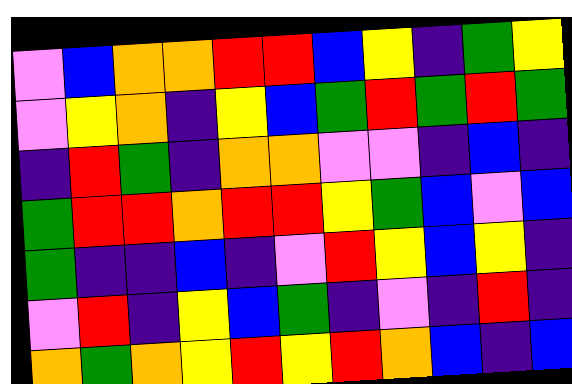[["violet", "blue", "orange", "orange", "red", "red", "blue", "yellow", "indigo", "green", "yellow"], ["violet", "yellow", "orange", "indigo", "yellow", "blue", "green", "red", "green", "red", "green"], ["indigo", "red", "green", "indigo", "orange", "orange", "violet", "violet", "indigo", "blue", "indigo"], ["green", "red", "red", "orange", "red", "red", "yellow", "green", "blue", "violet", "blue"], ["green", "indigo", "indigo", "blue", "indigo", "violet", "red", "yellow", "blue", "yellow", "indigo"], ["violet", "red", "indigo", "yellow", "blue", "green", "indigo", "violet", "indigo", "red", "indigo"], ["orange", "green", "orange", "yellow", "red", "yellow", "red", "orange", "blue", "indigo", "blue"]]